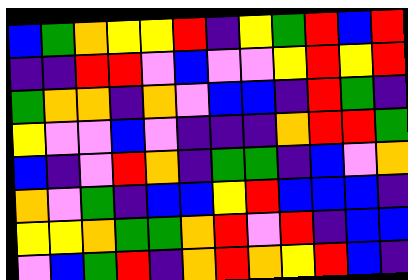[["blue", "green", "orange", "yellow", "yellow", "red", "indigo", "yellow", "green", "red", "blue", "red"], ["indigo", "indigo", "red", "red", "violet", "blue", "violet", "violet", "yellow", "red", "yellow", "red"], ["green", "orange", "orange", "indigo", "orange", "violet", "blue", "blue", "indigo", "red", "green", "indigo"], ["yellow", "violet", "violet", "blue", "violet", "indigo", "indigo", "indigo", "orange", "red", "red", "green"], ["blue", "indigo", "violet", "red", "orange", "indigo", "green", "green", "indigo", "blue", "violet", "orange"], ["orange", "violet", "green", "indigo", "blue", "blue", "yellow", "red", "blue", "blue", "blue", "indigo"], ["yellow", "yellow", "orange", "green", "green", "orange", "red", "violet", "red", "indigo", "blue", "blue"], ["violet", "blue", "green", "red", "indigo", "orange", "red", "orange", "yellow", "red", "blue", "indigo"]]